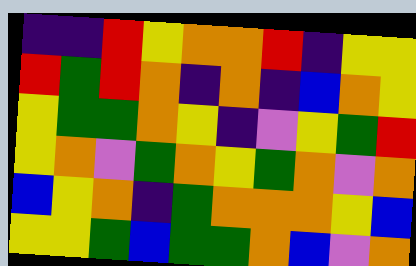[["indigo", "indigo", "red", "yellow", "orange", "orange", "red", "indigo", "yellow", "yellow"], ["red", "green", "red", "orange", "indigo", "orange", "indigo", "blue", "orange", "yellow"], ["yellow", "green", "green", "orange", "yellow", "indigo", "violet", "yellow", "green", "red"], ["yellow", "orange", "violet", "green", "orange", "yellow", "green", "orange", "violet", "orange"], ["blue", "yellow", "orange", "indigo", "green", "orange", "orange", "orange", "yellow", "blue"], ["yellow", "yellow", "green", "blue", "green", "green", "orange", "blue", "violet", "orange"]]